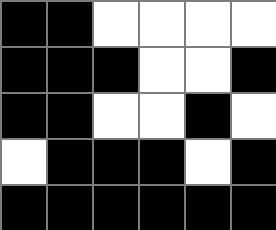[["black", "black", "white", "white", "white", "white"], ["black", "black", "black", "white", "white", "black"], ["black", "black", "white", "white", "black", "white"], ["white", "black", "black", "black", "white", "black"], ["black", "black", "black", "black", "black", "black"]]